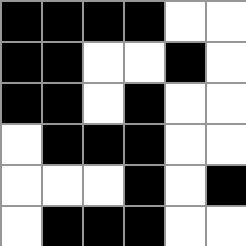[["black", "black", "black", "black", "white", "white"], ["black", "black", "white", "white", "black", "white"], ["black", "black", "white", "black", "white", "white"], ["white", "black", "black", "black", "white", "white"], ["white", "white", "white", "black", "white", "black"], ["white", "black", "black", "black", "white", "white"]]